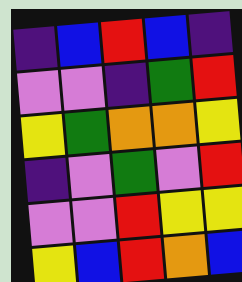[["indigo", "blue", "red", "blue", "indigo"], ["violet", "violet", "indigo", "green", "red"], ["yellow", "green", "orange", "orange", "yellow"], ["indigo", "violet", "green", "violet", "red"], ["violet", "violet", "red", "yellow", "yellow"], ["yellow", "blue", "red", "orange", "blue"]]